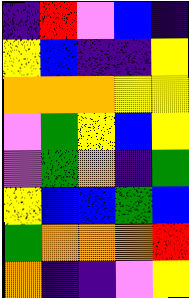[["indigo", "red", "violet", "blue", "indigo"], ["yellow", "blue", "indigo", "indigo", "yellow"], ["orange", "orange", "orange", "yellow", "yellow"], ["violet", "green", "yellow", "blue", "yellow"], ["violet", "green", "orange", "indigo", "green"], ["yellow", "blue", "blue", "green", "blue"], ["green", "orange", "orange", "orange", "red"], ["orange", "indigo", "indigo", "violet", "yellow"]]